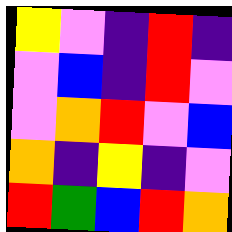[["yellow", "violet", "indigo", "red", "indigo"], ["violet", "blue", "indigo", "red", "violet"], ["violet", "orange", "red", "violet", "blue"], ["orange", "indigo", "yellow", "indigo", "violet"], ["red", "green", "blue", "red", "orange"]]